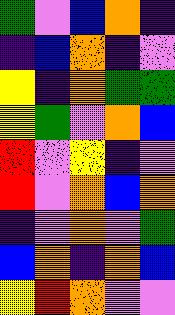[["green", "violet", "blue", "orange", "indigo"], ["indigo", "blue", "orange", "indigo", "violet"], ["yellow", "indigo", "orange", "green", "green"], ["yellow", "green", "violet", "orange", "blue"], ["red", "violet", "yellow", "indigo", "violet"], ["red", "violet", "orange", "blue", "orange"], ["indigo", "violet", "orange", "violet", "green"], ["blue", "orange", "indigo", "orange", "blue"], ["yellow", "red", "orange", "violet", "violet"]]